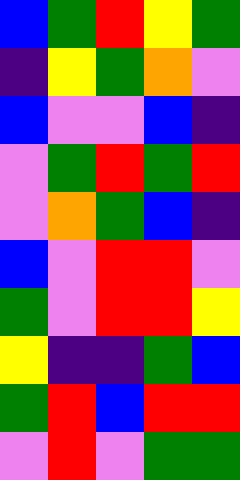[["blue", "green", "red", "yellow", "green"], ["indigo", "yellow", "green", "orange", "violet"], ["blue", "violet", "violet", "blue", "indigo"], ["violet", "green", "red", "green", "red"], ["violet", "orange", "green", "blue", "indigo"], ["blue", "violet", "red", "red", "violet"], ["green", "violet", "red", "red", "yellow"], ["yellow", "indigo", "indigo", "green", "blue"], ["green", "red", "blue", "red", "red"], ["violet", "red", "violet", "green", "green"]]